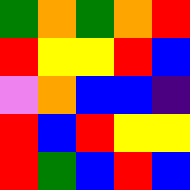[["green", "orange", "green", "orange", "red"], ["red", "yellow", "yellow", "red", "blue"], ["violet", "orange", "blue", "blue", "indigo"], ["red", "blue", "red", "yellow", "yellow"], ["red", "green", "blue", "red", "blue"]]